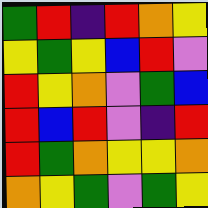[["green", "red", "indigo", "red", "orange", "yellow"], ["yellow", "green", "yellow", "blue", "red", "violet"], ["red", "yellow", "orange", "violet", "green", "blue"], ["red", "blue", "red", "violet", "indigo", "red"], ["red", "green", "orange", "yellow", "yellow", "orange"], ["orange", "yellow", "green", "violet", "green", "yellow"]]